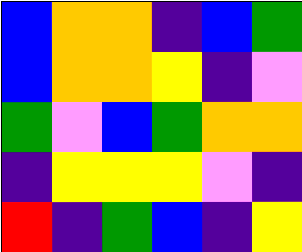[["blue", "orange", "orange", "indigo", "blue", "green"], ["blue", "orange", "orange", "yellow", "indigo", "violet"], ["green", "violet", "blue", "green", "orange", "orange"], ["indigo", "yellow", "yellow", "yellow", "violet", "indigo"], ["red", "indigo", "green", "blue", "indigo", "yellow"]]